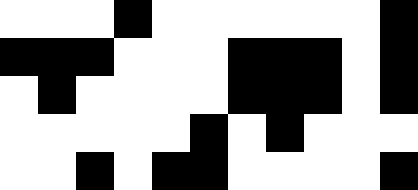[["white", "white", "white", "black", "white", "white", "white", "white", "white", "white", "black"], ["black", "black", "black", "white", "white", "white", "black", "black", "black", "white", "black"], ["white", "black", "white", "white", "white", "white", "black", "black", "black", "white", "black"], ["white", "white", "white", "white", "white", "black", "white", "black", "white", "white", "white"], ["white", "white", "black", "white", "black", "black", "white", "white", "white", "white", "black"]]